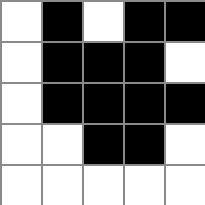[["white", "black", "white", "black", "black"], ["white", "black", "black", "black", "white"], ["white", "black", "black", "black", "black"], ["white", "white", "black", "black", "white"], ["white", "white", "white", "white", "white"]]